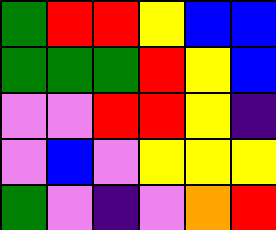[["green", "red", "red", "yellow", "blue", "blue"], ["green", "green", "green", "red", "yellow", "blue"], ["violet", "violet", "red", "red", "yellow", "indigo"], ["violet", "blue", "violet", "yellow", "yellow", "yellow"], ["green", "violet", "indigo", "violet", "orange", "red"]]